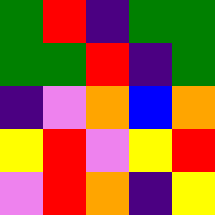[["green", "red", "indigo", "green", "green"], ["green", "green", "red", "indigo", "green"], ["indigo", "violet", "orange", "blue", "orange"], ["yellow", "red", "violet", "yellow", "red"], ["violet", "red", "orange", "indigo", "yellow"]]